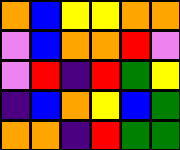[["orange", "blue", "yellow", "yellow", "orange", "orange"], ["violet", "blue", "orange", "orange", "red", "violet"], ["violet", "red", "indigo", "red", "green", "yellow"], ["indigo", "blue", "orange", "yellow", "blue", "green"], ["orange", "orange", "indigo", "red", "green", "green"]]